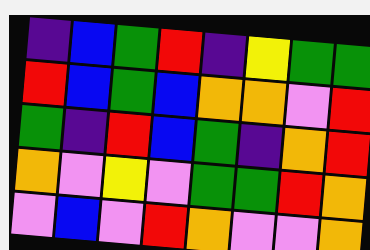[["indigo", "blue", "green", "red", "indigo", "yellow", "green", "green"], ["red", "blue", "green", "blue", "orange", "orange", "violet", "red"], ["green", "indigo", "red", "blue", "green", "indigo", "orange", "red"], ["orange", "violet", "yellow", "violet", "green", "green", "red", "orange"], ["violet", "blue", "violet", "red", "orange", "violet", "violet", "orange"]]